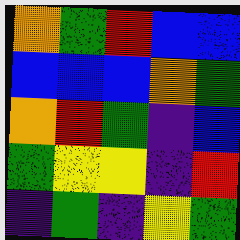[["orange", "green", "red", "blue", "blue"], ["blue", "blue", "blue", "orange", "green"], ["orange", "red", "green", "indigo", "blue"], ["green", "yellow", "yellow", "indigo", "red"], ["indigo", "green", "indigo", "yellow", "green"]]